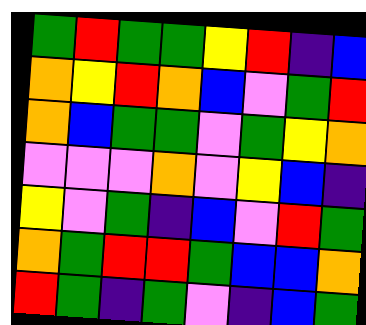[["green", "red", "green", "green", "yellow", "red", "indigo", "blue"], ["orange", "yellow", "red", "orange", "blue", "violet", "green", "red"], ["orange", "blue", "green", "green", "violet", "green", "yellow", "orange"], ["violet", "violet", "violet", "orange", "violet", "yellow", "blue", "indigo"], ["yellow", "violet", "green", "indigo", "blue", "violet", "red", "green"], ["orange", "green", "red", "red", "green", "blue", "blue", "orange"], ["red", "green", "indigo", "green", "violet", "indigo", "blue", "green"]]